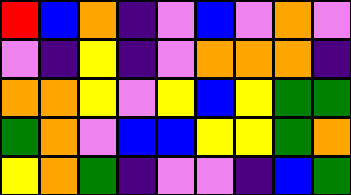[["red", "blue", "orange", "indigo", "violet", "blue", "violet", "orange", "violet"], ["violet", "indigo", "yellow", "indigo", "violet", "orange", "orange", "orange", "indigo"], ["orange", "orange", "yellow", "violet", "yellow", "blue", "yellow", "green", "green"], ["green", "orange", "violet", "blue", "blue", "yellow", "yellow", "green", "orange"], ["yellow", "orange", "green", "indigo", "violet", "violet", "indigo", "blue", "green"]]